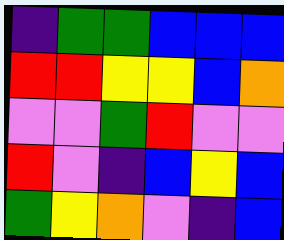[["indigo", "green", "green", "blue", "blue", "blue"], ["red", "red", "yellow", "yellow", "blue", "orange"], ["violet", "violet", "green", "red", "violet", "violet"], ["red", "violet", "indigo", "blue", "yellow", "blue"], ["green", "yellow", "orange", "violet", "indigo", "blue"]]